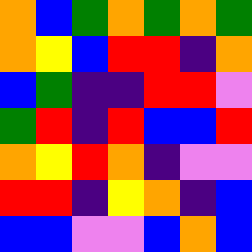[["orange", "blue", "green", "orange", "green", "orange", "green"], ["orange", "yellow", "blue", "red", "red", "indigo", "orange"], ["blue", "green", "indigo", "indigo", "red", "red", "violet"], ["green", "red", "indigo", "red", "blue", "blue", "red"], ["orange", "yellow", "red", "orange", "indigo", "violet", "violet"], ["red", "red", "indigo", "yellow", "orange", "indigo", "blue"], ["blue", "blue", "violet", "violet", "blue", "orange", "blue"]]